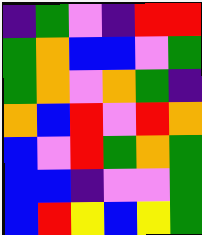[["indigo", "green", "violet", "indigo", "red", "red"], ["green", "orange", "blue", "blue", "violet", "green"], ["green", "orange", "violet", "orange", "green", "indigo"], ["orange", "blue", "red", "violet", "red", "orange"], ["blue", "violet", "red", "green", "orange", "green"], ["blue", "blue", "indigo", "violet", "violet", "green"], ["blue", "red", "yellow", "blue", "yellow", "green"]]